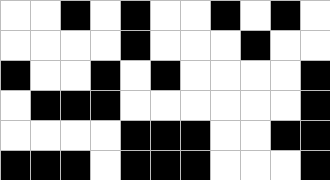[["white", "white", "black", "white", "black", "white", "white", "black", "white", "black", "white"], ["white", "white", "white", "white", "black", "white", "white", "white", "black", "white", "white"], ["black", "white", "white", "black", "white", "black", "white", "white", "white", "white", "black"], ["white", "black", "black", "black", "white", "white", "white", "white", "white", "white", "black"], ["white", "white", "white", "white", "black", "black", "black", "white", "white", "black", "black"], ["black", "black", "black", "white", "black", "black", "black", "white", "white", "white", "black"]]